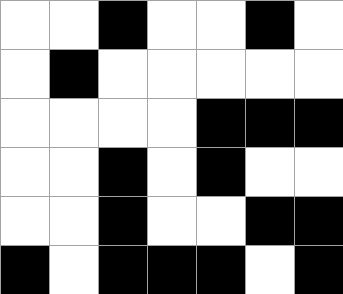[["white", "white", "black", "white", "white", "black", "white"], ["white", "black", "white", "white", "white", "white", "white"], ["white", "white", "white", "white", "black", "black", "black"], ["white", "white", "black", "white", "black", "white", "white"], ["white", "white", "black", "white", "white", "black", "black"], ["black", "white", "black", "black", "black", "white", "black"]]